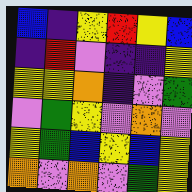[["blue", "indigo", "yellow", "red", "yellow", "blue"], ["indigo", "red", "violet", "indigo", "indigo", "yellow"], ["yellow", "yellow", "orange", "indigo", "violet", "green"], ["violet", "green", "yellow", "violet", "orange", "violet"], ["yellow", "green", "blue", "yellow", "blue", "yellow"], ["orange", "violet", "orange", "violet", "green", "yellow"]]